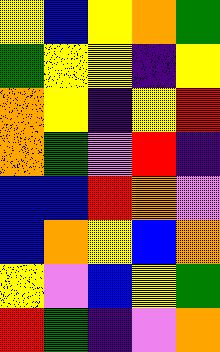[["yellow", "blue", "yellow", "orange", "green"], ["green", "yellow", "yellow", "indigo", "yellow"], ["orange", "yellow", "indigo", "yellow", "red"], ["orange", "green", "violet", "red", "indigo"], ["blue", "blue", "red", "orange", "violet"], ["blue", "orange", "yellow", "blue", "orange"], ["yellow", "violet", "blue", "yellow", "green"], ["red", "green", "indigo", "violet", "orange"]]